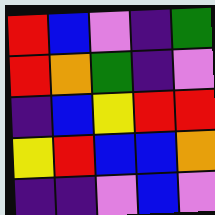[["red", "blue", "violet", "indigo", "green"], ["red", "orange", "green", "indigo", "violet"], ["indigo", "blue", "yellow", "red", "red"], ["yellow", "red", "blue", "blue", "orange"], ["indigo", "indigo", "violet", "blue", "violet"]]